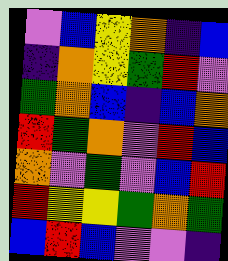[["violet", "blue", "yellow", "orange", "indigo", "blue"], ["indigo", "orange", "yellow", "green", "red", "violet"], ["green", "orange", "blue", "indigo", "blue", "orange"], ["red", "green", "orange", "violet", "red", "blue"], ["orange", "violet", "green", "violet", "blue", "red"], ["red", "yellow", "yellow", "green", "orange", "green"], ["blue", "red", "blue", "violet", "violet", "indigo"]]